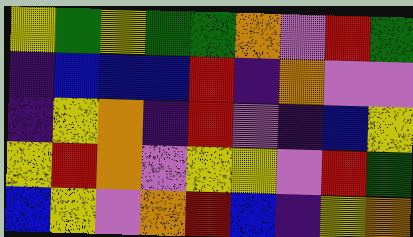[["yellow", "green", "yellow", "green", "green", "orange", "violet", "red", "green"], ["indigo", "blue", "blue", "blue", "red", "indigo", "orange", "violet", "violet"], ["indigo", "yellow", "orange", "indigo", "red", "violet", "indigo", "blue", "yellow"], ["yellow", "red", "orange", "violet", "yellow", "yellow", "violet", "red", "green"], ["blue", "yellow", "violet", "orange", "red", "blue", "indigo", "yellow", "orange"]]